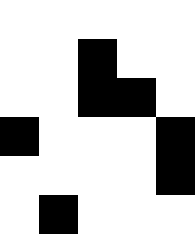[["white", "white", "white", "white", "white"], ["white", "white", "black", "white", "white"], ["white", "white", "black", "black", "white"], ["black", "white", "white", "white", "black"], ["white", "white", "white", "white", "black"], ["white", "black", "white", "white", "white"]]